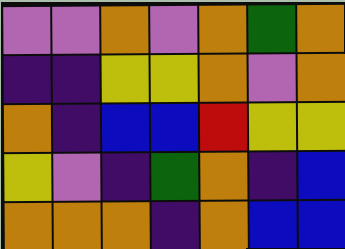[["violet", "violet", "orange", "violet", "orange", "green", "orange"], ["indigo", "indigo", "yellow", "yellow", "orange", "violet", "orange"], ["orange", "indigo", "blue", "blue", "red", "yellow", "yellow"], ["yellow", "violet", "indigo", "green", "orange", "indigo", "blue"], ["orange", "orange", "orange", "indigo", "orange", "blue", "blue"]]